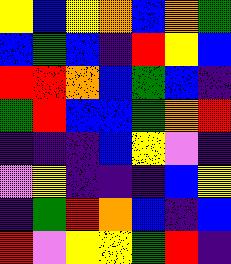[["yellow", "blue", "yellow", "orange", "blue", "orange", "green"], ["blue", "green", "blue", "indigo", "red", "yellow", "blue"], ["red", "red", "orange", "blue", "green", "blue", "indigo"], ["green", "red", "blue", "blue", "green", "orange", "red"], ["indigo", "indigo", "indigo", "blue", "yellow", "violet", "indigo"], ["violet", "yellow", "indigo", "indigo", "indigo", "blue", "yellow"], ["indigo", "green", "red", "orange", "blue", "indigo", "blue"], ["red", "violet", "yellow", "yellow", "green", "red", "indigo"]]